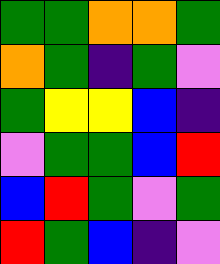[["green", "green", "orange", "orange", "green"], ["orange", "green", "indigo", "green", "violet"], ["green", "yellow", "yellow", "blue", "indigo"], ["violet", "green", "green", "blue", "red"], ["blue", "red", "green", "violet", "green"], ["red", "green", "blue", "indigo", "violet"]]